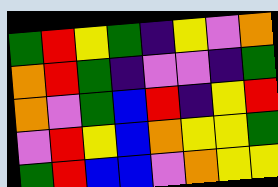[["green", "red", "yellow", "green", "indigo", "yellow", "violet", "orange"], ["orange", "red", "green", "indigo", "violet", "violet", "indigo", "green"], ["orange", "violet", "green", "blue", "red", "indigo", "yellow", "red"], ["violet", "red", "yellow", "blue", "orange", "yellow", "yellow", "green"], ["green", "red", "blue", "blue", "violet", "orange", "yellow", "yellow"]]